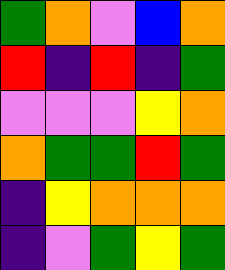[["green", "orange", "violet", "blue", "orange"], ["red", "indigo", "red", "indigo", "green"], ["violet", "violet", "violet", "yellow", "orange"], ["orange", "green", "green", "red", "green"], ["indigo", "yellow", "orange", "orange", "orange"], ["indigo", "violet", "green", "yellow", "green"]]